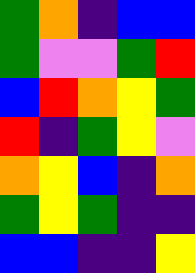[["green", "orange", "indigo", "blue", "blue"], ["green", "violet", "violet", "green", "red"], ["blue", "red", "orange", "yellow", "green"], ["red", "indigo", "green", "yellow", "violet"], ["orange", "yellow", "blue", "indigo", "orange"], ["green", "yellow", "green", "indigo", "indigo"], ["blue", "blue", "indigo", "indigo", "yellow"]]